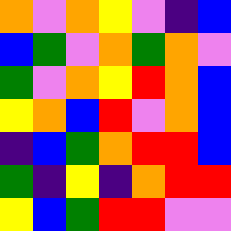[["orange", "violet", "orange", "yellow", "violet", "indigo", "blue"], ["blue", "green", "violet", "orange", "green", "orange", "violet"], ["green", "violet", "orange", "yellow", "red", "orange", "blue"], ["yellow", "orange", "blue", "red", "violet", "orange", "blue"], ["indigo", "blue", "green", "orange", "red", "red", "blue"], ["green", "indigo", "yellow", "indigo", "orange", "red", "red"], ["yellow", "blue", "green", "red", "red", "violet", "violet"]]